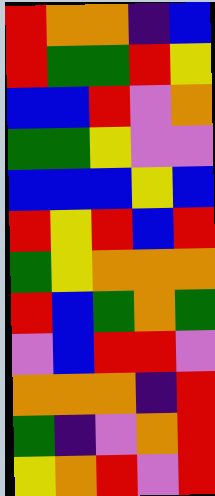[["red", "orange", "orange", "indigo", "blue"], ["red", "green", "green", "red", "yellow"], ["blue", "blue", "red", "violet", "orange"], ["green", "green", "yellow", "violet", "violet"], ["blue", "blue", "blue", "yellow", "blue"], ["red", "yellow", "red", "blue", "red"], ["green", "yellow", "orange", "orange", "orange"], ["red", "blue", "green", "orange", "green"], ["violet", "blue", "red", "red", "violet"], ["orange", "orange", "orange", "indigo", "red"], ["green", "indigo", "violet", "orange", "red"], ["yellow", "orange", "red", "violet", "red"]]